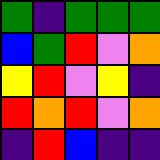[["green", "indigo", "green", "green", "green"], ["blue", "green", "red", "violet", "orange"], ["yellow", "red", "violet", "yellow", "indigo"], ["red", "orange", "red", "violet", "orange"], ["indigo", "red", "blue", "indigo", "indigo"]]